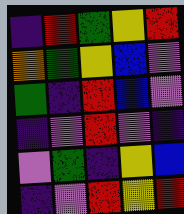[["indigo", "red", "green", "yellow", "red"], ["orange", "green", "yellow", "blue", "violet"], ["green", "indigo", "red", "blue", "violet"], ["indigo", "violet", "red", "violet", "indigo"], ["violet", "green", "indigo", "yellow", "blue"], ["indigo", "violet", "red", "yellow", "red"]]